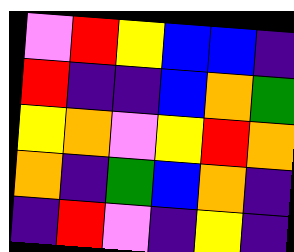[["violet", "red", "yellow", "blue", "blue", "indigo"], ["red", "indigo", "indigo", "blue", "orange", "green"], ["yellow", "orange", "violet", "yellow", "red", "orange"], ["orange", "indigo", "green", "blue", "orange", "indigo"], ["indigo", "red", "violet", "indigo", "yellow", "indigo"]]